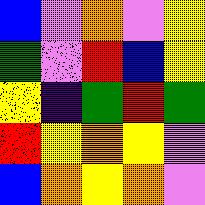[["blue", "violet", "orange", "violet", "yellow"], ["green", "violet", "red", "blue", "yellow"], ["yellow", "indigo", "green", "red", "green"], ["red", "yellow", "orange", "yellow", "violet"], ["blue", "orange", "yellow", "orange", "violet"]]